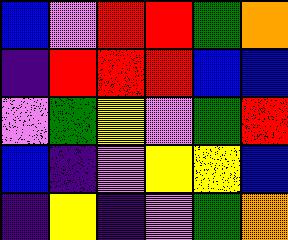[["blue", "violet", "red", "red", "green", "orange"], ["indigo", "red", "red", "red", "blue", "blue"], ["violet", "green", "yellow", "violet", "green", "red"], ["blue", "indigo", "violet", "yellow", "yellow", "blue"], ["indigo", "yellow", "indigo", "violet", "green", "orange"]]